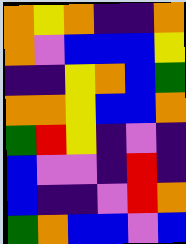[["orange", "yellow", "orange", "indigo", "indigo", "orange"], ["orange", "violet", "blue", "blue", "blue", "yellow"], ["indigo", "indigo", "yellow", "orange", "blue", "green"], ["orange", "orange", "yellow", "blue", "blue", "orange"], ["green", "red", "yellow", "indigo", "violet", "indigo"], ["blue", "violet", "violet", "indigo", "red", "indigo"], ["blue", "indigo", "indigo", "violet", "red", "orange"], ["green", "orange", "blue", "blue", "violet", "blue"]]